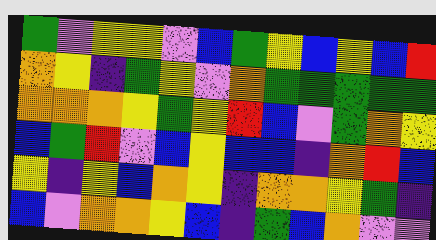[["green", "violet", "yellow", "yellow", "violet", "blue", "green", "yellow", "blue", "yellow", "blue", "red"], ["orange", "yellow", "indigo", "green", "yellow", "violet", "orange", "green", "green", "green", "green", "green"], ["orange", "orange", "orange", "yellow", "green", "yellow", "red", "blue", "violet", "green", "orange", "yellow"], ["blue", "green", "red", "violet", "blue", "yellow", "blue", "blue", "indigo", "orange", "red", "blue"], ["yellow", "indigo", "yellow", "blue", "orange", "yellow", "indigo", "orange", "orange", "yellow", "green", "indigo"], ["blue", "violet", "orange", "orange", "yellow", "blue", "indigo", "green", "blue", "orange", "violet", "violet"]]